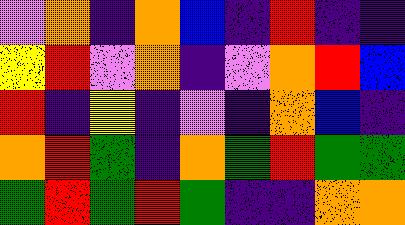[["violet", "orange", "indigo", "orange", "blue", "indigo", "red", "indigo", "indigo"], ["yellow", "red", "violet", "orange", "indigo", "violet", "orange", "red", "blue"], ["red", "indigo", "yellow", "indigo", "violet", "indigo", "orange", "blue", "indigo"], ["orange", "red", "green", "indigo", "orange", "green", "red", "green", "green"], ["green", "red", "green", "red", "green", "indigo", "indigo", "orange", "orange"]]